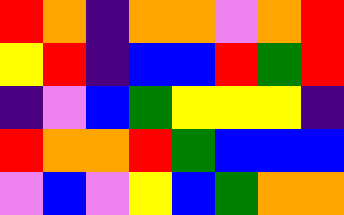[["red", "orange", "indigo", "orange", "orange", "violet", "orange", "red"], ["yellow", "red", "indigo", "blue", "blue", "red", "green", "red"], ["indigo", "violet", "blue", "green", "yellow", "yellow", "yellow", "indigo"], ["red", "orange", "orange", "red", "green", "blue", "blue", "blue"], ["violet", "blue", "violet", "yellow", "blue", "green", "orange", "orange"]]